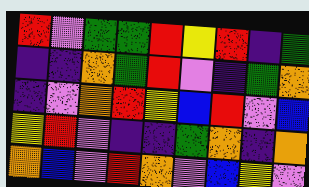[["red", "violet", "green", "green", "red", "yellow", "red", "indigo", "green"], ["indigo", "indigo", "orange", "green", "red", "violet", "indigo", "green", "orange"], ["indigo", "violet", "orange", "red", "yellow", "blue", "red", "violet", "blue"], ["yellow", "red", "violet", "indigo", "indigo", "green", "orange", "indigo", "orange"], ["orange", "blue", "violet", "red", "orange", "violet", "blue", "yellow", "violet"]]